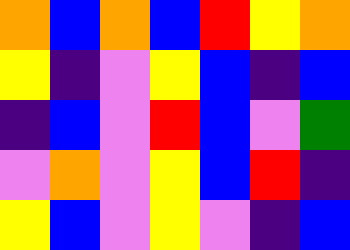[["orange", "blue", "orange", "blue", "red", "yellow", "orange"], ["yellow", "indigo", "violet", "yellow", "blue", "indigo", "blue"], ["indigo", "blue", "violet", "red", "blue", "violet", "green"], ["violet", "orange", "violet", "yellow", "blue", "red", "indigo"], ["yellow", "blue", "violet", "yellow", "violet", "indigo", "blue"]]